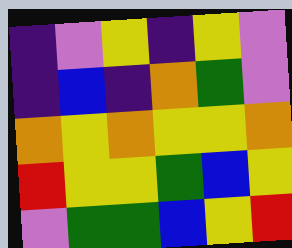[["indigo", "violet", "yellow", "indigo", "yellow", "violet"], ["indigo", "blue", "indigo", "orange", "green", "violet"], ["orange", "yellow", "orange", "yellow", "yellow", "orange"], ["red", "yellow", "yellow", "green", "blue", "yellow"], ["violet", "green", "green", "blue", "yellow", "red"]]